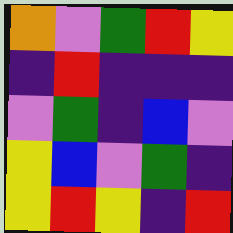[["orange", "violet", "green", "red", "yellow"], ["indigo", "red", "indigo", "indigo", "indigo"], ["violet", "green", "indigo", "blue", "violet"], ["yellow", "blue", "violet", "green", "indigo"], ["yellow", "red", "yellow", "indigo", "red"]]